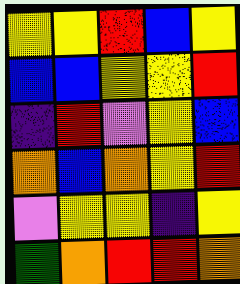[["yellow", "yellow", "red", "blue", "yellow"], ["blue", "blue", "yellow", "yellow", "red"], ["indigo", "red", "violet", "yellow", "blue"], ["orange", "blue", "orange", "yellow", "red"], ["violet", "yellow", "yellow", "indigo", "yellow"], ["green", "orange", "red", "red", "orange"]]